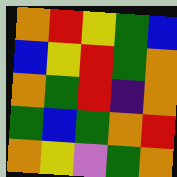[["orange", "red", "yellow", "green", "blue"], ["blue", "yellow", "red", "green", "orange"], ["orange", "green", "red", "indigo", "orange"], ["green", "blue", "green", "orange", "red"], ["orange", "yellow", "violet", "green", "orange"]]